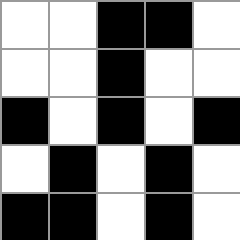[["white", "white", "black", "black", "white"], ["white", "white", "black", "white", "white"], ["black", "white", "black", "white", "black"], ["white", "black", "white", "black", "white"], ["black", "black", "white", "black", "white"]]